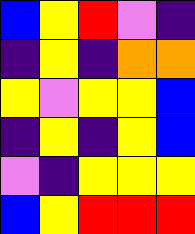[["blue", "yellow", "red", "violet", "indigo"], ["indigo", "yellow", "indigo", "orange", "orange"], ["yellow", "violet", "yellow", "yellow", "blue"], ["indigo", "yellow", "indigo", "yellow", "blue"], ["violet", "indigo", "yellow", "yellow", "yellow"], ["blue", "yellow", "red", "red", "red"]]